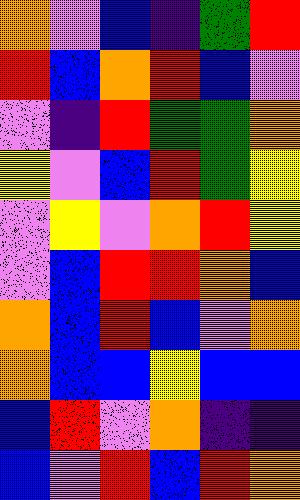[["orange", "violet", "blue", "indigo", "green", "red"], ["red", "blue", "orange", "red", "blue", "violet"], ["violet", "indigo", "red", "green", "green", "orange"], ["yellow", "violet", "blue", "red", "green", "yellow"], ["violet", "yellow", "violet", "orange", "red", "yellow"], ["violet", "blue", "red", "red", "orange", "blue"], ["orange", "blue", "red", "blue", "violet", "orange"], ["orange", "blue", "blue", "yellow", "blue", "blue"], ["blue", "red", "violet", "orange", "indigo", "indigo"], ["blue", "violet", "red", "blue", "red", "orange"]]